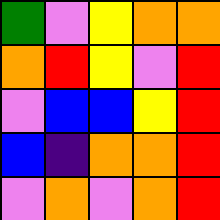[["green", "violet", "yellow", "orange", "orange"], ["orange", "red", "yellow", "violet", "red"], ["violet", "blue", "blue", "yellow", "red"], ["blue", "indigo", "orange", "orange", "red"], ["violet", "orange", "violet", "orange", "red"]]